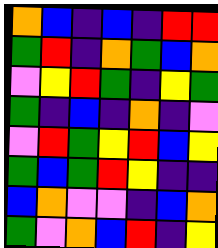[["orange", "blue", "indigo", "blue", "indigo", "red", "red"], ["green", "red", "indigo", "orange", "green", "blue", "orange"], ["violet", "yellow", "red", "green", "indigo", "yellow", "green"], ["green", "indigo", "blue", "indigo", "orange", "indigo", "violet"], ["violet", "red", "green", "yellow", "red", "blue", "yellow"], ["green", "blue", "green", "red", "yellow", "indigo", "indigo"], ["blue", "orange", "violet", "violet", "indigo", "blue", "orange"], ["green", "violet", "orange", "blue", "red", "indigo", "yellow"]]